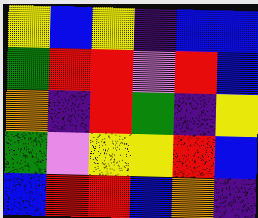[["yellow", "blue", "yellow", "indigo", "blue", "blue"], ["green", "red", "red", "violet", "red", "blue"], ["orange", "indigo", "red", "green", "indigo", "yellow"], ["green", "violet", "yellow", "yellow", "red", "blue"], ["blue", "red", "red", "blue", "orange", "indigo"]]